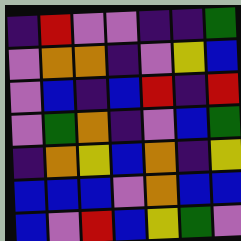[["indigo", "red", "violet", "violet", "indigo", "indigo", "green"], ["violet", "orange", "orange", "indigo", "violet", "yellow", "blue"], ["violet", "blue", "indigo", "blue", "red", "indigo", "red"], ["violet", "green", "orange", "indigo", "violet", "blue", "green"], ["indigo", "orange", "yellow", "blue", "orange", "indigo", "yellow"], ["blue", "blue", "blue", "violet", "orange", "blue", "blue"], ["blue", "violet", "red", "blue", "yellow", "green", "violet"]]